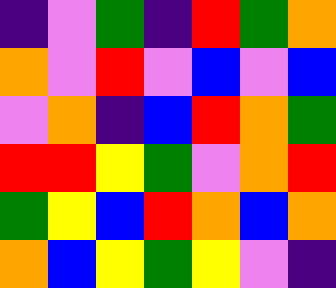[["indigo", "violet", "green", "indigo", "red", "green", "orange"], ["orange", "violet", "red", "violet", "blue", "violet", "blue"], ["violet", "orange", "indigo", "blue", "red", "orange", "green"], ["red", "red", "yellow", "green", "violet", "orange", "red"], ["green", "yellow", "blue", "red", "orange", "blue", "orange"], ["orange", "blue", "yellow", "green", "yellow", "violet", "indigo"]]